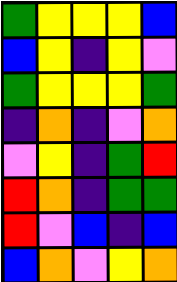[["green", "yellow", "yellow", "yellow", "blue"], ["blue", "yellow", "indigo", "yellow", "violet"], ["green", "yellow", "yellow", "yellow", "green"], ["indigo", "orange", "indigo", "violet", "orange"], ["violet", "yellow", "indigo", "green", "red"], ["red", "orange", "indigo", "green", "green"], ["red", "violet", "blue", "indigo", "blue"], ["blue", "orange", "violet", "yellow", "orange"]]